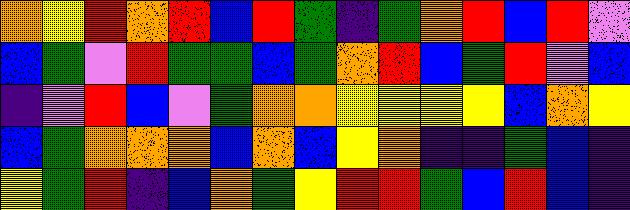[["orange", "yellow", "red", "orange", "red", "blue", "red", "green", "indigo", "green", "orange", "red", "blue", "red", "violet"], ["blue", "green", "violet", "red", "green", "green", "blue", "green", "orange", "red", "blue", "green", "red", "violet", "blue"], ["indigo", "violet", "red", "blue", "violet", "green", "orange", "orange", "yellow", "yellow", "yellow", "yellow", "blue", "orange", "yellow"], ["blue", "green", "orange", "orange", "orange", "blue", "orange", "blue", "yellow", "orange", "indigo", "indigo", "green", "blue", "indigo"], ["yellow", "green", "red", "indigo", "blue", "orange", "green", "yellow", "red", "red", "green", "blue", "red", "blue", "indigo"]]